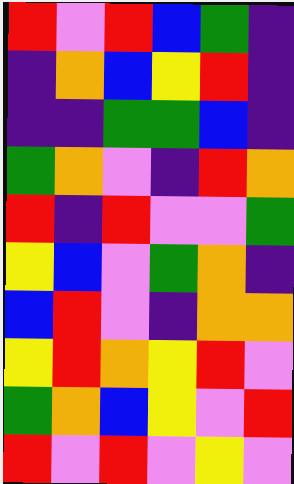[["red", "violet", "red", "blue", "green", "indigo"], ["indigo", "orange", "blue", "yellow", "red", "indigo"], ["indigo", "indigo", "green", "green", "blue", "indigo"], ["green", "orange", "violet", "indigo", "red", "orange"], ["red", "indigo", "red", "violet", "violet", "green"], ["yellow", "blue", "violet", "green", "orange", "indigo"], ["blue", "red", "violet", "indigo", "orange", "orange"], ["yellow", "red", "orange", "yellow", "red", "violet"], ["green", "orange", "blue", "yellow", "violet", "red"], ["red", "violet", "red", "violet", "yellow", "violet"]]